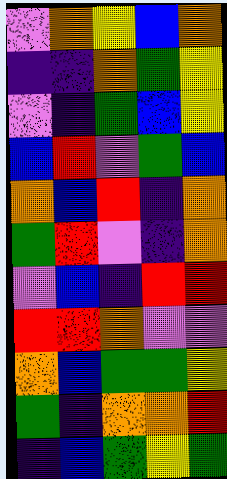[["violet", "orange", "yellow", "blue", "orange"], ["indigo", "indigo", "orange", "green", "yellow"], ["violet", "indigo", "green", "blue", "yellow"], ["blue", "red", "violet", "green", "blue"], ["orange", "blue", "red", "indigo", "orange"], ["green", "red", "violet", "indigo", "orange"], ["violet", "blue", "indigo", "red", "red"], ["red", "red", "orange", "violet", "violet"], ["orange", "blue", "green", "green", "yellow"], ["green", "indigo", "orange", "orange", "red"], ["indigo", "blue", "green", "yellow", "green"]]